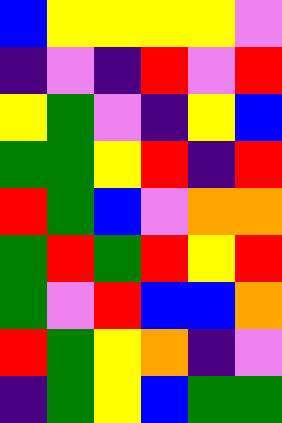[["blue", "yellow", "yellow", "yellow", "yellow", "violet"], ["indigo", "violet", "indigo", "red", "violet", "red"], ["yellow", "green", "violet", "indigo", "yellow", "blue"], ["green", "green", "yellow", "red", "indigo", "red"], ["red", "green", "blue", "violet", "orange", "orange"], ["green", "red", "green", "red", "yellow", "red"], ["green", "violet", "red", "blue", "blue", "orange"], ["red", "green", "yellow", "orange", "indigo", "violet"], ["indigo", "green", "yellow", "blue", "green", "green"]]